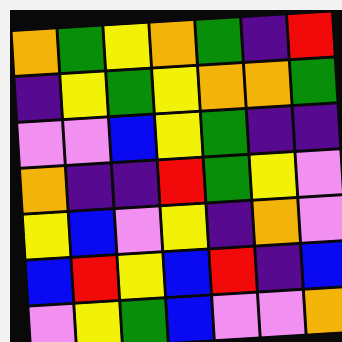[["orange", "green", "yellow", "orange", "green", "indigo", "red"], ["indigo", "yellow", "green", "yellow", "orange", "orange", "green"], ["violet", "violet", "blue", "yellow", "green", "indigo", "indigo"], ["orange", "indigo", "indigo", "red", "green", "yellow", "violet"], ["yellow", "blue", "violet", "yellow", "indigo", "orange", "violet"], ["blue", "red", "yellow", "blue", "red", "indigo", "blue"], ["violet", "yellow", "green", "blue", "violet", "violet", "orange"]]